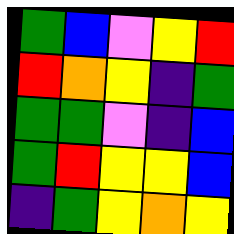[["green", "blue", "violet", "yellow", "red"], ["red", "orange", "yellow", "indigo", "green"], ["green", "green", "violet", "indigo", "blue"], ["green", "red", "yellow", "yellow", "blue"], ["indigo", "green", "yellow", "orange", "yellow"]]